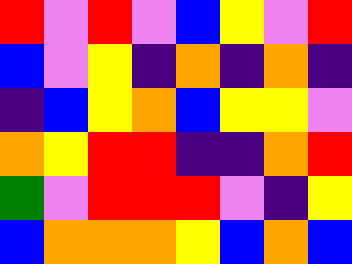[["red", "violet", "red", "violet", "blue", "yellow", "violet", "red"], ["blue", "violet", "yellow", "indigo", "orange", "indigo", "orange", "indigo"], ["indigo", "blue", "yellow", "orange", "blue", "yellow", "yellow", "violet"], ["orange", "yellow", "red", "red", "indigo", "indigo", "orange", "red"], ["green", "violet", "red", "red", "red", "violet", "indigo", "yellow"], ["blue", "orange", "orange", "orange", "yellow", "blue", "orange", "blue"]]